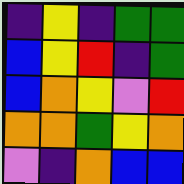[["indigo", "yellow", "indigo", "green", "green"], ["blue", "yellow", "red", "indigo", "green"], ["blue", "orange", "yellow", "violet", "red"], ["orange", "orange", "green", "yellow", "orange"], ["violet", "indigo", "orange", "blue", "blue"]]